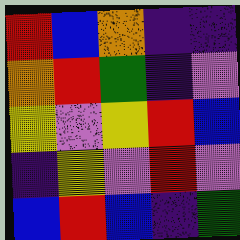[["red", "blue", "orange", "indigo", "indigo"], ["orange", "red", "green", "indigo", "violet"], ["yellow", "violet", "yellow", "red", "blue"], ["indigo", "yellow", "violet", "red", "violet"], ["blue", "red", "blue", "indigo", "green"]]